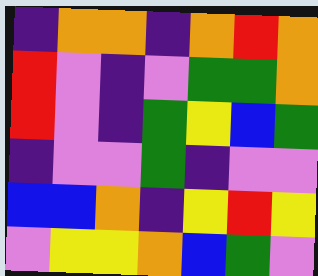[["indigo", "orange", "orange", "indigo", "orange", "red", "orange"], ["red", "violet", "indigo", "violet", "green", "green", "orange"], ["red", "violet", "indigo", "green", "yellow", "blue", "green"], ["indigo", "violet", "violet", "green", "indigo", "violet", "violet"], ["blue", "blue", "orange", "indigo", "yellow", "red", "yellow"], ["violet", "yellow", "yellow", "orange", "blue", "green", "violet"]]